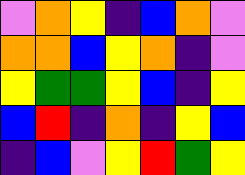[["violet", "orange", "yellow", "indigo", "blue", "orange", "violet"], ["orange", "orange", "blue", "yellow", "orange", "indigo", "violet"], ["yellow", "green", "green", "yellow", "blue", "indigo", "yellow"], ["blue", "red", "indigo", "orange", "indigo", "yellow", "blue"], ["indigo", "blue", "violet", "yellow", "red", "green", "yellow"]]